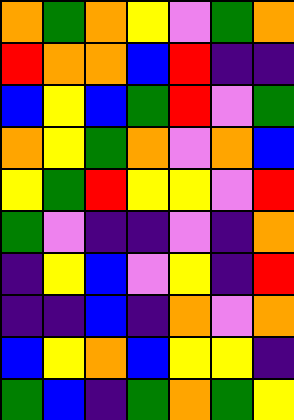[["orange", "green", "orange", "yellow", "violet", "green", "orange"], ["red", "orange", "orange", "blue", "red", "indigo", "indigo"], ["blue", "yellow", "blue", "green", "red", "violet", "green"], ["orange", "yellow", "green", "orange", "violet", "orange", "blue"], ["yellow", "green", "red", "yellow", "yellow", "violet", "red"], ["green", "violet", "indigo", "indigo", "violet", "indigo", "orange"], ["indigo", "yellow", "blue", "violet", "yellow", "indigo", "red"], ["indigo", "indigo", "blue", "indigo", "orange", "violet", "orange"], ["blue", "yellow", "orange", "blue", "yellow", "yellow", "indigo"], ["green", "blue", "indigo", "green", "orange", "green", "yellow"]]